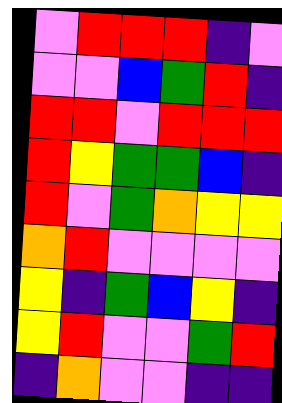[["violet", "red", "red", "red", "indigo", "violet"], ["violet", "violet", "blue", "green", "red", "indigo"], ["red", "red", "violet", "red", "red", "red"], ["red", "yellow", "green", "green", "blue", "indigo"], ["red", "violet", "green", "orange", "yellow", "yellow"], ["orange", "red", "violet", "violet", "violet", "violet"], ["yellow", "indigo", "green", "blue", "yellow", "indigo"], ["yellow", "red", "violet", "violet", "green", "red"], ["indigo", "orange", "violet", "violet", "indigo", "indigo"]]